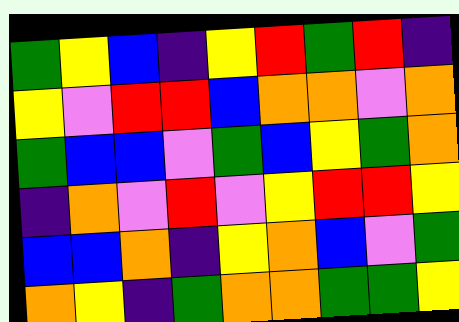[["green", "yellow", "blue", "indigo", "yellow", "red", "green", "red", "indigo"], ["yellow", "violet", "red", "red", "blue", "orange", "orange", "violet", "orange"], ["green", "blue", "blue", "violet", "green", "blue", "yellow", "green", "orange"], ["indigo", "orange", "violet", "red", "violet", "yellow", "red", "red", "yellow"], ["blue", "blue", "orange", "indigo", "yellow", "orange", "blue", "violet", "green"], ["orange", "yellow", "indigo", "green", "orange", "orange", "green", "green", "yellow"]]